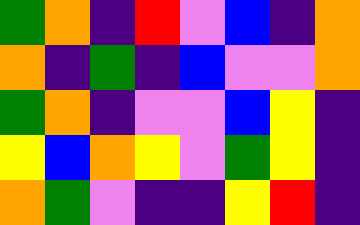[["green", "orange", "indigo", "red", "violet", "blue", "indigo", "orange"], ["orange", "indigo", "green", "indigo", "blue", "violet", "violet", "orange"], ["green", "orange", "indigo", "violet", "violet", "blue", "yellow", "indigo"], ["yellow", "blue", "orange", "yellow", "violet", "green", "yellow", "indigo"], ["orange", "green", "violet", "indigo", "indigo", "yellow", "red", "indigo"]]